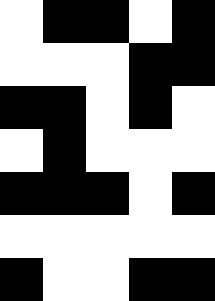[["white", "black", "black", "white", "black"], ["white", "white", "white", "black", "black"], ["black", "black", "white", "black", "white"], ["white", "black", "white", "white", "white"], ["black", "black", "black", "white", "black"], ["white", "white", "white", "white", "white"], ["black", "white", "white", "black", "black"]]